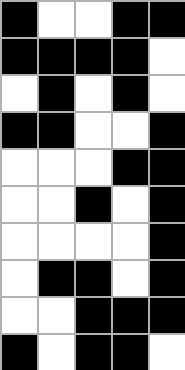[["black", "white", "white", "black", "black"], ["black", "black", "black", "black", "white"], ["white", "black", "white", "black", "white"], ["black", "black", "white", "white", "black"], ["white", "white", "white", "black", "black"], ["white", "white", "black", "white", "black"], ["white", "white", "white", "white", "black"], ["white", "black", "black", "white", "black"], ["white", "white", "black", "black", "black"], ["black", "white", "black", "black", "white"]]